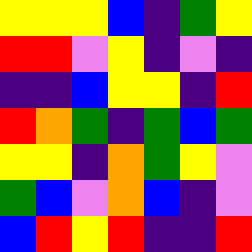[["yellow", "yellow", "yellow", "blue", "indigo", "green", "yellow"], ["red", "red", "violet", "yellow", "indigo", "violet", "indigo"], ["indigo", "indigo", "blue", "yellow", "yellow", "indigo", "red"], ["red", "orange", "green", "indigo", "green", "blue", "green"], ["yellow", "yellow", "indigo", "orange", "green", "yellow", "violet"], ["green", "blue", "violet", "orange", "blue", "indigo", "violet"], ["blue", "red", "yellow", "red", "indigo", "indigo", "red"]]